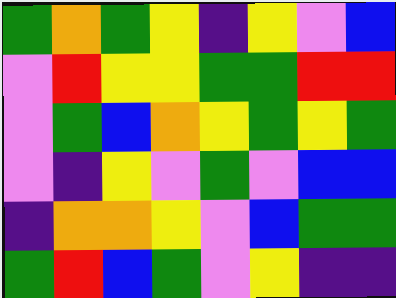[["green", "orange", "green", "yellow", "indigo", "yellow", "violet", "blue"], ["violet", "red", "yellow", "yellow", "green", "green", "red", "red"], ["violet", "green", "blue", "orange", "yellow", "green", "yellow", "green"], ["violet", "indigo", "yellow", "violet", "green", "violet", "blue", "blue"], ["indigo", "orange", "orange", "yellow", "violet", "blue", "green", "green"], ["green", "red", "blue", "green", "violet", "yellow", "indigo", "indigo"]]